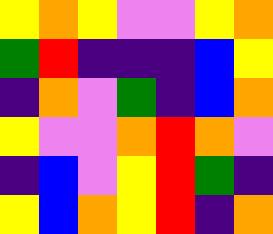[["yellow", "orange", "yellow", "violet", "violet", "yellow", "orange"], ["green", "red", "indigo", "indigo", "indigo", "blue", "yellow"], ["indigo", "orange", "violet", "green", "indigo", "blue", "orange"], ["yellow", "violet", "violet", "orange", "red", "orange", "violet"], ["indigo", "blue", "violet", "yellow", "red", "green", "indigo"], ["yellow", "blue", "orange", "yellow", "red", "indigo", "orange"]]